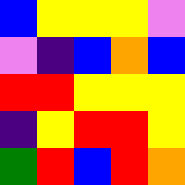[["blue", "yellow", "yellow", "yellow", "violet"], ["violet", "indigo", "blue", "orange", "blue"], ["red", "red", "yellow", "yellow", "yellow"], ["indigo", "yellow", "red", "red", "yellow"], ["green", "red", "blue", "red", "orange"]]